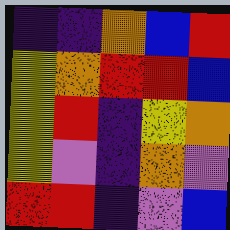[["indigo", "indigo", "orange", "blue", "red"], ["yellow", "orange", "red", "red", "blue"], ["yellow", "red", "indigo", "yellow", "orange"], ["yellow", "violet", "indigo", "orange", "violet"], ["red", "red", "indigo", "violet", "blue"]]